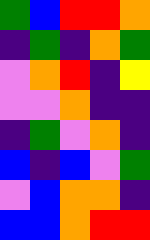[["green", "blue", "red", "red", "orange"], ["indigo", "green", "indigo", "orange", "green"], ["violet", "orange", "red", "indigo", "yellow"], ["violet", "violet", "orange", "indigo", "indigo"], ["indigo", "green", "violet", "orange", "indigo"], ["blue", "indigo", "blue", "violet", "green"], ["violet", "blue", "orange", "orange", "indigo"], ["blue", "blue", "orange", "red", "red"]]